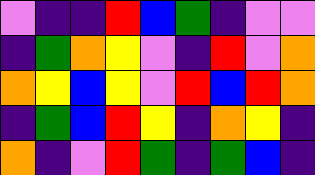[["violet", "indigo", "indigo", "red", "blue", "green", "indigo", "violet", "violet"], ["indigo", "green", "orange", "yellow", "violet", "indigo", "red", "violet", "orange"], ["orange", "yellow", "blue", "yellow", "violet", "red", "blue", "red", "orange"], ["indigo", "green", "blue", "red", "yellow", "indigo", "orange", "yellow", "indigo"], ["orange", "indigo", "violet", "red", "green", "indigo", "green", "blue", "indigo"]]